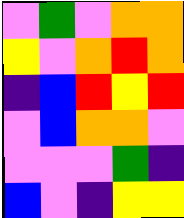[["violet", "green", "violet", "orange", "orange"], ["yellow", "violet", "orange", "red", "orange"], ["indigo", "blue", "red", "yellow", "red"], ["violet", "blue", "orange", "orange", "violet"], ["violet", "violet", "violet", "green", "indigo"], ["blue", "violet", "indigo", "yellow", "yellow"]]